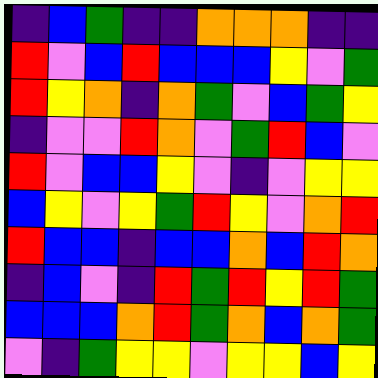[["indigo", "blue", "green", "indigo", "indigo", "orange", "orange", "orange", "indigo", "indigo"], ["red", "violet", "blue", "red", "blue", "blue", "blue", "yellow", "violet", "green"], ["red", "yellow", "orange", "indigo", "orange", "green", "violet", "blue", "green", "yellow"], ["indigo", "violet", "violet", "red", "orange", "violet", "green", "red", "blue", "violet"], ["red", "violet", "blue", "blue", "yellow", "violet", "indigo", "violet", "yellow", "yellow"], ["blue", "yellow", "violet", "yellow", "green", "red", "yellow", "violet", "orange", "red"], ["red", "blue", "blue", "indigo", "blue", "blue", "orange", "blue", "red", "orange"], ["indigo", "blue", "violet", "indigo", "red", "green", "red", "yellow", "red", "green"], ["blue", "blue", "blue", "orange", "red", "green", "orange", "blue", "orange", "green"], ["violet", "indigo", "green", "yellow", "yellow", "violet", "yellow", "yellow", "blue", "yellow"]]